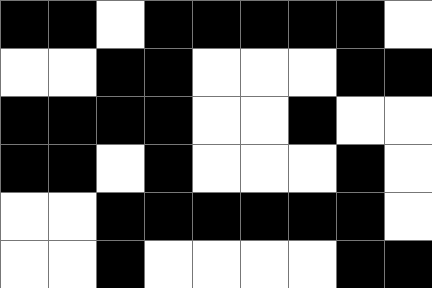[["black", "black", "white", "black", "black", "black", "black", "black", "white"], ["white", "white", "black", "black", "white", "white", "white", "black", "black"], ["black", "black", "black", "black", "white", "white", "black", "white", "white"], ["black", "black", "white", "black", "white", "white", "white", "black", "white"], ["white", "white", "black", "black", "black", "black", "black", "black", "white"], ["white", "white", "black", "white", "white", "white", "white", "black", "black"]]